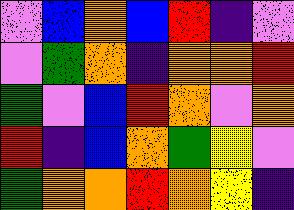[["violet", "blue", "orange", "blue", "red", "indigo", "violet"], ["violet", "green", "orange", "indigo", "orange", "orange", "red"], ["green", "violet", "blue", "red", "orange", "violet", "orange"], ["red", "indigo", "blue", "orange", "green", "yellow", "violet"], ["green", "orange", "orange", "red", "orange", "yellow", "indigo"]]